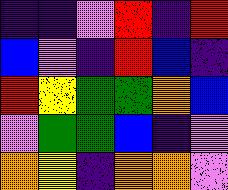[["indigo", "indigo", "violet", "red", "indigo", "red"], ["blue", "violet", "indigo", "red", "blue", "indigo"], ["red", "yellow", "green", "green", "orange", "blue"], ["violet", "green", "green", "blue", "indigo", "violet"], ["orange", "yellow", "indigo", "orange", "orange", "violet"]]